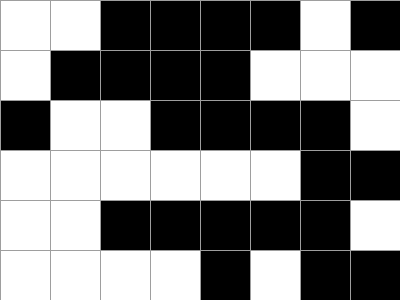[["white", "white", "black", "black", "black", "black", "white", "black"], ["white", "black", "black", "black", "black", "white", "white", "white"], ["black", "white", "white", "black", "black", "black", "black", "white"], ["white", "white", "white", "white", "white", "white", "black", "black"], ["white", "white", "black", "black", "black", "black", "black", "white"], ["white", "white", "white", "white", "black", "white", "black", "black"]]